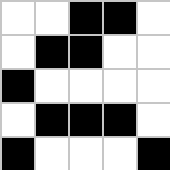[["white", "white", "black", "black", "white"], ["white", "black", "black", "white", "white"], ["black", "white", "white", "white", "white"], ["white", "black", "black", "black", "white"], ["black", "white", "white", "white", "black"]]